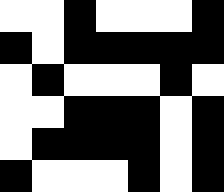[["white", "white", "black", "white", "white", "white", "black"], ["black", "white", "black", "black", "black", "black", "black"], ["white", "black", "white", "white", "white", "black", "white"], ["white", "white", "black", "black", "black", "white", "black"], ["white", "black", "black", "black", "black", "white", "black"], ["black", "white", "white", "white", "black", "white", "black"]]